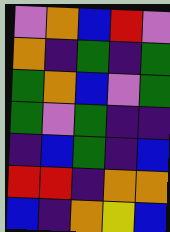[["violet", "orange", "blue", "red", "violet"], ["orange", "indigo", "green", "indigo", "green"], ["green", "orange", "blue", "violet", "green"], ["green", "violet", "green", "indigo", "indigo"], ["indigo", "blue", "green", "indigo", "blue"], ["red", "red", "indigo", "orange", "orange"], ["blue", "indigo", "orange", "yellow", "blue"]]